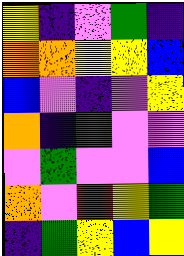[["yellow", "indigo", "violet", "green", "indigo"], ["orange", "orange", "yellow", "yellow", "blue"], ["blue", "violet", "indigo", "violet", "yellow"], ["orange", "indigo", "green", "violet", "violet"], ["violet", "green", "violet", "violet", "blue"], ["orange", "violet", "red", "yellow", "green"], ["indigo", "green", "yellow", "blue", "yellow"]]